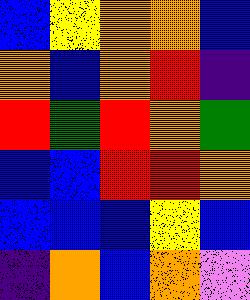[["blue", "yellow", "orange", "orange", "blue"], ["orange", "blue", "orange", "red", "indigo"], ["red", "green", "red", "orange", "green"], ["blue", "blue", "red", "red", "orange"], ["blue", "blue", "blue", "yellow", "blue"], ["indigo", "orange", "blue", "orange", "violet"]]